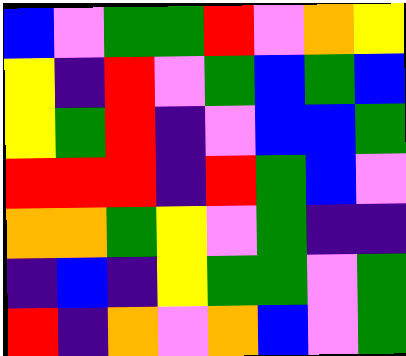[["blue", "violet", "green", "green", "red", "violet", "orange", "yellow"], ["yellow", "indigo", "red", "violet", "green", "blue", "green", "blue"], ["yellow", "green", "red", "indigo", "violet", "blue", "blue", "green"], ["red", "red", "red", "indigo", "red", "green", "blue", "violet"], ["orange", "orange", "green", "yellow", "violet", "green", "indigo", "indigo"], ["indigo", "blue", "indigo", "yellow", "green", "green", "violet", "green"], ["red", "indigo", "orange", "violet", "orange", "blue", "violet", "green"]]